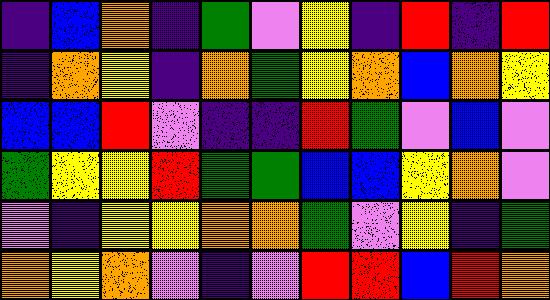[["indigo", "blue", "orange", "indigo", "green", "violet", "yellow", "indigo", "red", "indigo", "red"], ["indigo", "orange", "yellow", "indigo", "orange", "green", "yellow", "orange", "blue", "orange", "yellow"], ["blue", "blue", "red", "violet", "indigo", "indigo", "red", "green", "violet", "blue", "violet"], ["green", "yellow", "yellow", "red", "green", "green", "blue", "blue", "yellow", "orange", "violet"], ["violet", "indigo", "yellow", "yellow", "orange", "orange", "green", "violet", "yellow", "indigo", "green"], ["orange", "yellow", "orange", "violet", "indigo", "violet", "red", "red", "blue", "red", "orange"]]